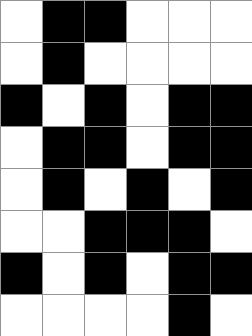[["white", "black", "black", "white", "white", "white"], ["white", "black", "white", "white", "white", "white"], ["black", "white", "black", "white", "black", "black"], ["white", "black", "black", "white", "black", "black"], ["white", "black", "white", "black", "white", "black"], ["white", "white", "black", "black", "black", "white"], ["black", "white", "black", "white", "black", "black"], ["white", "white", "white", "white", "black", "white"]]